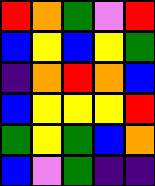[["red", "orange", "green", "violet", "red"], ["blue", "yellow", "blue", "yellow", "green"], ["indigo", "orange", "red", "orange", "blue"], ["blue", "yellow", "yellow", "yellow", "red"], ["green", "yellow", "green", "blue", "orange"], ["blue", "violet", "green", "indigo", "indigo"]]